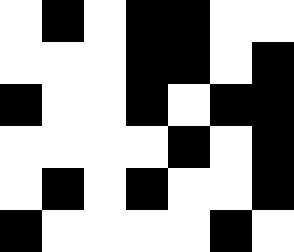[["white", "black", "white", "black", "black", "white", "white"], ["white", "white", "white", "black", "black", "white", "black"], ["black", "white", "white", "black", "white", "black", "black"], ["white", "white", "white", "white", "black", "white", "black"], ["white", "black", "white", "black", "white", "white", "black"], ["black", "white", "white", "white", "white", "black", "white"]]